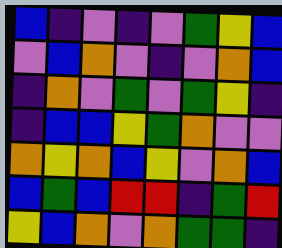[["blue", "indigo", "violet", "indigo", "violet", "green", "yellow", "blue"], ["violet", "blue", "orange", "violet", "indigo", "violet", "orange", "blue"], ["indigo", "orange", "violet", "green", "violet", "green", "yellow", "indigo"], ["indigo", "blue", "blue", "yellow", "green", "orange", "violet", "violet"], ["orange", "yellow", "orange", "blue", "yellow", "violet", "orange", "blue"], ["blue", "green", "blue", "red", "red", "indigo", "green", "red"], ["yellow", "blue", "orange", "violet", "orange", "green", "green", "indigo"]]